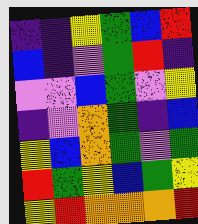[["indigo", "indigo", "yellow", "green", "blue", "red"], ["blue", "indigo", "violet", "green", "red", "indigo"], ["violet", "violet", "blue", "green", "violet", "yellow"], ["indigo", "violet", "orange", "green", "indigo", "blue"], ["yellow", "blue", "orange", "green", "violet", "green"], ["red", "green", "yellow", "blue", "green", "yellow"], ["yellow", "red", "orange", "orange", "orange", "red"]]